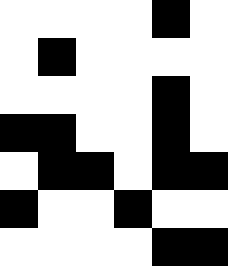[["white", "white", "white", "white", "black", "white"], ["white", "black", "white", "white", "white", "white"], ["white", "white", "white", "white", "black", "white"], ["black", "black", "white", "white", "black", "white"], ["white", "black", "black", "white", "black", "black"], ["black", "white", "white", "black", "white", "white"], ["white", "white", "white", "white", "black", "black"]]